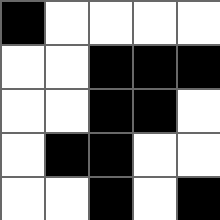[["black", "white", "white", "white", "white"], ["white", "white", "black", "black", "black"], ["white", "white", "black", "black", "white"], ["white", "black", "black", "white", "white"], ["white", "white", "black", "white", "black"]]